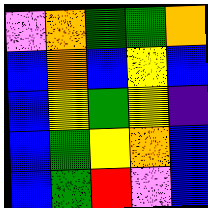[["violet", "orange", "green", "green", "orange"], ["blue", "orange", "blue", "yellow", "blue"], ["blue", "yellow", "green", "yellow", "indigo"], ["blue", "green", "yellow", "orange", "blue"], ["blue", "green", "red", "violet", "blue"]]